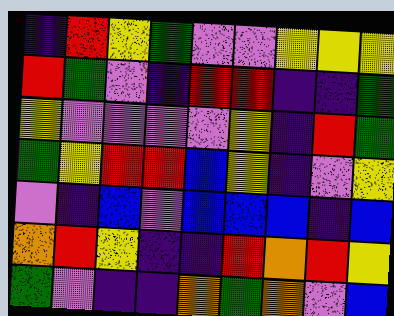[["indigo", "red", "yellow", "green", "violet", "violet", "yellow", "yellow", "yellow"], ["red", "green", "violet", "indigo", "red", "red", "indigo", "indigo", "green"], ["yellow", "violet", "violet", "violet", "violet", "yellow", "indigo", "red", "green"], ["green", "yellow", "red", "red", "blue", "yellow", "indigo", "violet", "yellow"], ["violet", "indigo", "blue", "violet", "blue", "blue", "blue", "indigo", "blue"], ["orange", "red", "yellow", "indigo", "indigo", "red", "orange", "red", "yellow"], ["green", "violet", "indigo", "indigo", "orange", "green", "orange", "violet", "blue"]]